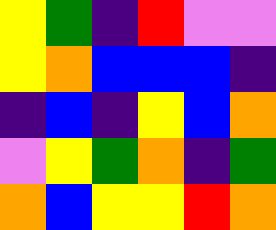[["yellow", "green", "indigo", "red", "violet", "violet"], ["yellow", "orange", "blue", "blue", "blue", "indigo"], ["indigo", "blue", "indigo", "yellow", "blue", "orange"], ["violet", "yellow", "green", "orange", "indigo", "green"], ["orange", "blue", "yellow", "yellow", "red", "orange"]]